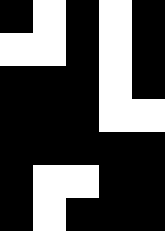[["black", "white", "black", "white", "black"], ["white", "white", "black", "white", "black"], ["black", "black", "black", "white", "black"], ["black", "black", "black", "white", "white"], ["black", "black", "black", "black", "black"], ["black", "white", "white", "black", "black"], ["black", "white", "black", "black", "black"]]